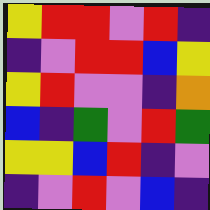[["yellow", "red", "red", "violet", "red", "indigo"], ["indigo", "violet", "red", "red", "blue", "yellow"], ["yellow", "red", "violet", "violet", "indigo", "orange"], ["blue", "indigo", "green", "violet", "red", "green"], ["yellow", "yellow", "blue", "red", "indigo", "violet"], ["indigo", "violet", "red", "violet", "blue", "indigo"]]